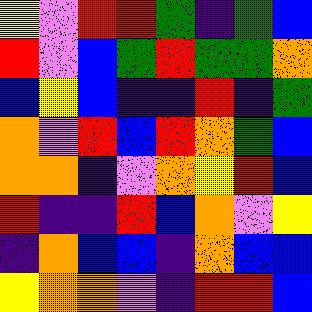[["yellow", "violet", "red", "red", "green", "indigo", "green", "blue"], ["red", "violet", "blue", "green", "red", "green", "green", "orange"], ["blue", "yellow", "blue", "indigo", "indigo", "red", "indigo", "green"], ["orange", "violet", "red", "blue", "red", "orange", "green", "blue"], ["orange", "orange", "indigo", "violet", "orange", "yellow", "red", "blue"], ["red", "indigo", "indigo", "red", "blue", "orange", "violet", "yellow"], ["indigo", "orange", "blue", "blue", "indigo", "orange", "blue", "blue"], ["yellow", "orange", "orange", "violet", "indigo", "red", "red", "blue"]]